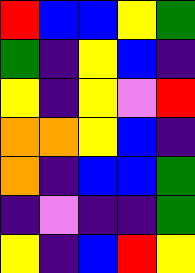[["red", "blue", "blue", "yellow", "green"], ["green", "indigo", "yellow", "blue", "indigo"], ["yellow", "indigo", "yellow", "violet", "red"], ["orange", "orange", "yellow", "blue", "indigo"], ["orange", "indigo", "blue", "blue", "green"], ["indigo", "violet", "indigo", "indigo", "green"], ["yellow", "indigo", "blue", "red", "yellow"]]